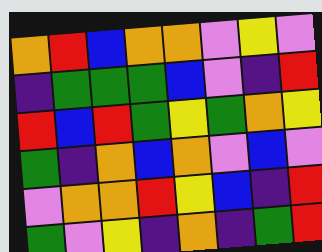[["orange", "red", "blue", "orange", "orange", "violet", "yellow", "violet"], ["indigo", "green", "green", "green", "blue", "violet", "indigo", "red"], ["red", "blue", "red", "green", "yellow", "green", "orange", "yellow"], ["green", "indigo", "orange", "blue", "orange", "violet", "blue", "violet"], ["violet", "orange", "orange", "red", "yellow", "blue", "indigo", "red"], ["green", "violet", "yellow", "indigo", "orange", "indigo", "green", "red"]]